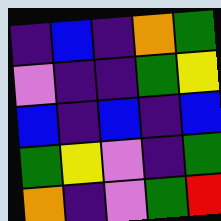[["indigo", "blue", "indigo", "orange", "green"], ["violet", "indigo", "indigo", "green", "yellow"], ["blue", "indigo", "blue", "indigo", "blue"], ["green", "yellow", "violet", "indigo", "green"], ["orange", "indigo", "violet", "green", "red"]]